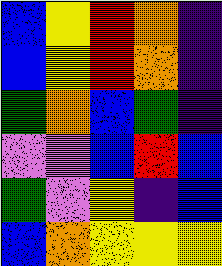[["blue", "yellow", "red", "orange", "indigo"], ["blue", "yellow", "red", "orange", "indigo"], ["green", "orange", "blue", "green", "indigo"], ["violet", "violet", "blue", "red", "blue"], ["green", "violet", "yellow", "indigo", "blue"], ["blue", "orange", "yellow", "yellow", "yellow"]]